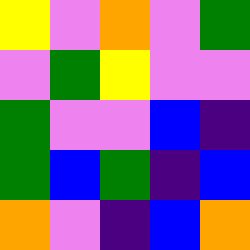[["yellow", "violet", "orange", "violet", "green"], ["violet", "green", "yellow", "violet", "violet"], ["green", "violet", "violet", "blue", "indigo"], ["green", "blue", "green", "indigo", "blue"], ["orange", "violet", "indigo", "blue", "orange"]]